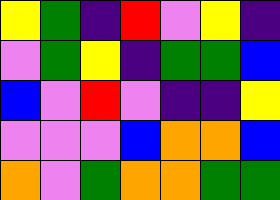[["yellow", "green", "indigo", "red", "violet", "yellow", "indigo"], ["violet", "green", "yellow", "indigo", "green", "green", "blue"], ["blue", "violet", "red", "violet", "indigo", "indigo", "yellow"], ["violet", "violet", "violet", "blue", "orange", "orange", "blue"], ["orange", "violet", "green", "orange", "orange", "green", "green"]]